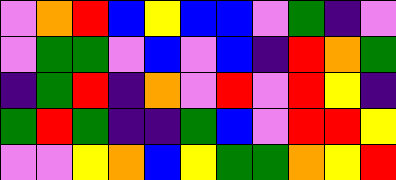[["violet", "orange", "red", "blue", "yellow", "blue", "blue", "violet", "green", "indigo", "violet"], ["violet", "green", "green", "violet", "blue", "violet", "blue", "indigo", "red", "orange", "green"], ["indigo", "green", "red", "indigo", "orange", "violet", "red", "violet", "red", "yellow", "indigo"], ["green", "red", "green", "indigo", "indigo", "green", "blue", "violet", "red", "red", "yellow"], ["violet", "violet", "yellow", "orange", "blue", "yellow", "green", "green", "orange", "yellow", "red"]]